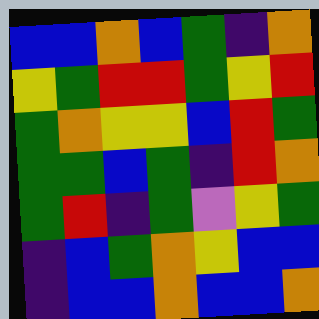[["blue", "blue", "orange", "blue", "green", "indigo", "orange"], ["yellow", "green", "red", "red", "green", "yellow", "red"], ["green", "orange", "yellow", "yellow", "blue", "red", "green"], ["green", "green", "blue", "green", "indigo", "red", "orange"], ["green", "red", "indigo", "green", "violet", "yellow", "green"], ["indigo", "blue", "green", "orange", "yellow", "blue", "blue"], ["indigo", "blue", "blue", "orange", "blue", "blue", "orange"]]